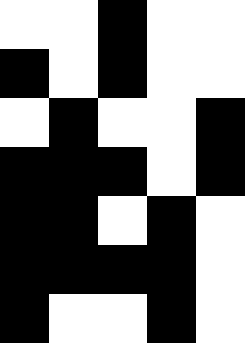[["white", "white", "black", "white", "white"], ["black", "white", "black", "white", "white"], ["white", "black", "white", "white", "black"], ["black", "black", "black", "white", "black"], ["black", "black", "white", "black", "white"], ["black", "black", "black", "black", "white"], ["black", "white", "white", "black", "white"]]